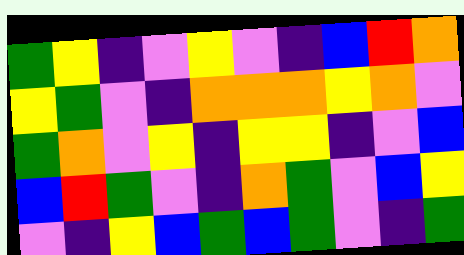[["green", "yellow", "indigo", "violet", "yellow", "violet", "indigo", "blue", "red", "orange"], ["yellow", "green", "violet", "indigo", "orange", "orange", "orange", "yellow", "orange", "violet"], ["green", "orange", "violet", "yellow", "indigo", "yellow", "yellow", "indigo", "violet", "blue"], ["blue", "red", "green", "violet", "indigo", "orange", "green", "violet", "blue", "yellow"], ["violet", "indigo", "yellow", "blue", "green", "blue", "green", "violet", "indigo", "green"]]